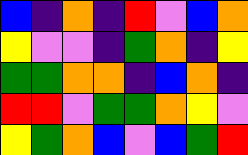[["blue", "indigo", "orange", "indigo", "red", "violet", "blue", "orange"], ["yellow", "violet", "violet", "indigo", "green", "orange", "indigo", "yellow"], ["green", "green", "orange", "orange", "indigo", "blue", "orange", "indigo"], ["red", "red", "violet", "green", "green", "orange", "yellow", "violet"], ["yellow", "green", "orange", "blue", "violet", "blue", "green", "red"]]